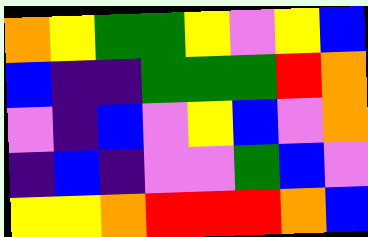[["orange", "yellow", "green", "green", "yellow", "violet", "yellow", "blue"], ["blue", "indigo", "indigo", "green", "green", "green", "red", "orange"], ["violet", "indigo", "blue", "violet", "yellow", "blue", "violet", "orange"], ["indigo", "blue", "indigo", "violet", "violet", "green", "blue", "violet"], ["yellow", "yellow", "orange", "red", "red", "red", "orange", "blue"]]